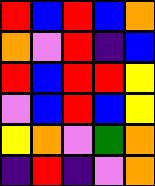[["red", "blue", "red", "blue", "orange"], ["orange", "violet", "red", "indigo", "blue"], ["red", "blue", "red", "red", "yellow"], ["violet", "blue", "red", "blue", "yellow"], ["yellow", "orange", "violet", "green", "orange"], ["indigo", "red", "indigo", "violet", "orange"]]